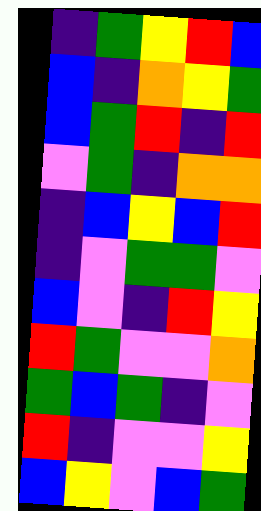[["indigo", "green", "yellow", "red", "blue"], ["blue", "indigo", "orange", "yellow", "green"], ["blue", "green", "red", "indigo", "red"], ["violet", "green", "indigo", "orange", "orange"], ["indigo", "blue", "yellow", "blue", "red"], ["indigo", "violet", "green", "green", "violet"], ["blue", "violet", "indigo", "red", "yellow"], ["red", "green", "violet", "violet", "orange"], ["green", "blue", "green", "indigo", "violet"], ["red", "indigo", "violet", "violet", "yellow"], ["blue", "yellow", "violet", "blue", "green"]]